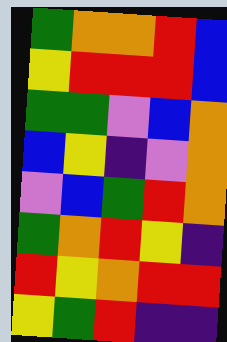[["green", "orange", "orange", "red", "blue"], ["yellow", "red", "red", "red", "blue"], ["green", "green", "violet", "blue", "orange"], ["blue", "yellow", "indigo", "violet", "orange"], ["violet", "blue", "green", "red", "orange"], ["green", "orange", "red", "yellow", "indigo"], ["red", "yellow", "orange", "red", "red"], ["yellow", "green", "red", "indigo", "indigo"]]